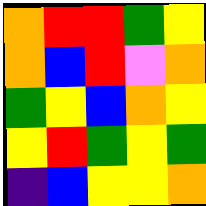[["orange", "red", "red", "green", "yellow"], ["orange", "blue", "red", "violet", "orange"], ["green", "yellow", "blue", "orange", "yellow"], ["yellow", "red", "green", "yellow", "green"], ["indigo", "blue", "yellow", "yellow", "orange"]]